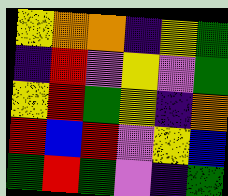[["yellow", "orange", "orange", "indigo", "yellow", "green"], ["indigo", "red", "violet", "yellow", "violet", "green"], ["yellow", "red", "green", "yellow", "indigo", "orange"], ["red", "blue", "red", "violet", "yellow", "blue"], ["green", "red", "green", "violet", "indigo", "green"]]